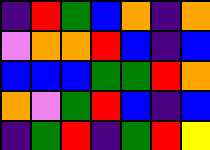[["indigo", "red", "green", "blue", "orange", "indigo", "orange"], ["violet", "orange", "orange", "red", "blue", "indigo", "blue"], ["blue", "blue", "blue", "green", "green", "red", "orange"], ["orange", "violet", "green", "red", "blue", "indigo", "blue"], ["indigo", "green", "red", "indigo", "green", "red", "yellow"]]